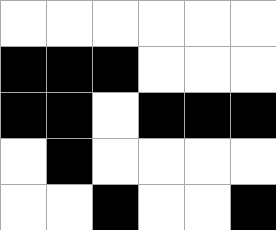[["white", "white", "white", "white", "white", "white"], ["black", "black", "black", "white", "white", "white"], ["black", "black", "white", "black", "black", "black"], ["white", "black", "white", "white", "white", "white"], ["white", "white", "black", "white", "white", "black"]]